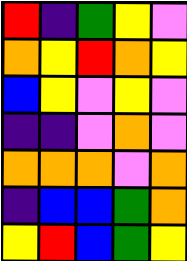[["red", "indigo", "green", "yellow", "violet"], ["orange", "yellow", "red", "orange", "yellow"], ["blue", "yellow", "violet", "yellow", "violet"], ["indigo", "indigo", "violet", "orange", "violet"], ["orange", "orange", "orange", "violet", "orange"], ["indigo", "blue", "blue", "green", "orange"], ["yellow", "red", "blue", "green", "yellow"]]